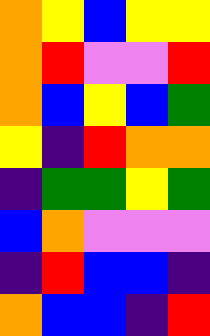[["orange", "yellow", "blue", "yellow", "yellow"], ["orange", "red", "violet", "violet", "red"], ["orange", "blue", "yellow", "blue", "green"], ["yellow", "indigo", "red", "orange", "orange"], ["indigo", "green", "green", "yellow", "green"], ["blue", "orange", "violet", "violet", "violet"], ["indigo", "red", "blue", "blue", "indigo"], ["orange", "blue", "blue", "indigo", "red"]]